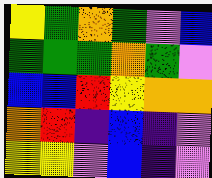[["yellow", "green", "orange", "green", "violet", "blue"], ["green", "green", "green", "orange", "green", "violet"], ["blue", "blue", "red", "yellow", "orange", "orange"], ["orange", "red", "indigo", "blue", "indigo", "violet"], ["yellow", "yellow", "violet", "blue", "indigo", "violet"]]